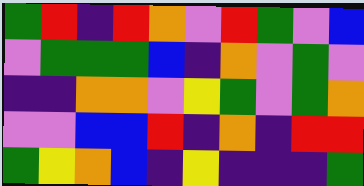[["green", "red", "indigo", "red", "orange", "violet", "red", "green", "violet", "blue"], ["violet", "green", "green", "green", "blue", "indigo", "orange", "violet", "green", "violet"], ["indigo", "indigo", "orange", "orange", "violet", "yellow", "green", "violet", "green", "orange"], ["violet", "violet", "blue", "blue", "red", "indigo", "orange", "indigo", "red", "red"], ["green", "yellow", "orange", "blue", "indigo", "yellow", "indigo", "indigo", "indigo", "green"]]